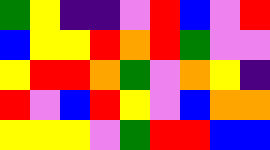[["green", "yellow", "indigo", "indigo", "violet", "red", "blue", "violet", "red"], ["blue", "yellow", "yellow", "red", "orange", "red", "green", "violet", "violet"], ["yellow", "red", "red", "orange", "green", "violet", "orange", "yellow", "indigo"], ["red", "violet", "blue", "red", "yellow", "violet", "blue", "orange", "orange"], ["yellow", "yellow", "yellow", "violet", "green", "red", "red", "blue", "blue"]]